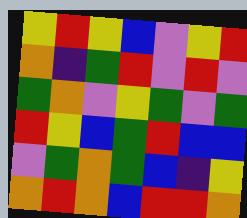[["yellow", "red", "yellow", "blue", "violet", "yellow", "red"], ["orange", "indigo", "green", "red", "violet", "red", "violet"], ["green", "orange", "violet", "yellow", "green", "violet", "green"], ["red", "yellow", "blue", "green", "red", "blue", "blue"], ["violet", "green", "orange", "green", "blue", "indigo", "yellow"], ["orange", "red", "orange", "blue", "red", "red", "orange"]]